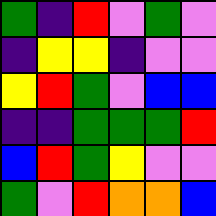[["green", "indigo", "red", "violet", "green", "violet"], ["indigo", "yellow", "yellow", "indigo", "violet", "violet"], ["yellow", "red", "green", "violet", "blue", "blue"], ["indigo", "indigo", "green", "green", "green", "red"], ["blue", "red", "green", "yellow", "violet", "violet"], ["green", "violet", "red", "orange", "orange", "blue"]]